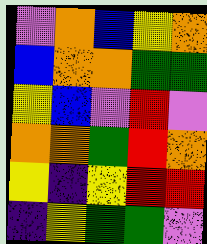[["violet", "orange", "blue", "yellow", "orange"], ["blue", "orange", "orange", "green", "green"], ["yellow", "blue", "violet", "red", "violet"], ["orange", "orange", "green", "red", "orange"], ["yellow", "indigo", "yellow", "red", "red"], ["indigo", "yellow", "green", "green", "violet"]]